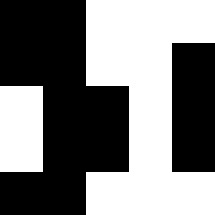[["black", "black", "white", "white", "white"], ["black", "black", "white", "white", "black"], ["white", "black", "black", "white", "black"], ["white", "black", "black", "white", "black"], ["black", "black", "white", "white", "white"]]